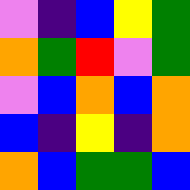[["violet", "indigo", "blue", "yellow", "green"], ["orange", "green", "red", "violet", "green"], ["violet", "blue", "orange", "blue", "orange"], ["blue", "indigo", "yellow", "indigo", "orange"], ["orange", "blue", "green", "green", "blue"]]